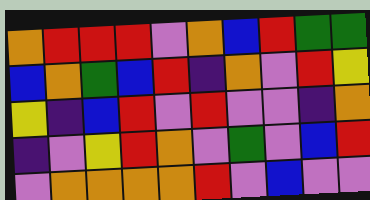[["orange", "red", "red", "red", "violet", "orange", "blue", "red", "green", "green"], ["blue", "orange", "green", "blue", "red", "indigo", "orange", "violet", "red", "yellow"], ["yellow", "indigo", "blue", "red", "violet", "red", "violet", "violet", "indigo", "orange"], ["indigo", "violet", "yellow", "red", "orange", "violet", "green", "violet", "blue", "red"], ["violet", "orange", "orange", "orange", "orange", "red", "violet", "blue", "violet", "violet"]]